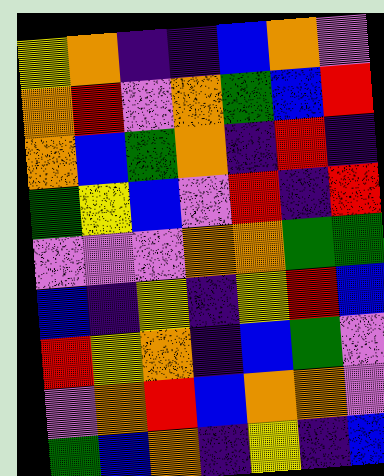[["yellow", "orange", "indigo", "indigo", "blue", "orange", "violet"], ["orange", "red", "violet", "orange", "green", "blue", "red"], ["orange", "blue", "green", "orange", "indigo", "red", "indigo"], ["green", "yellow", "blue", "violet", "red", "indigo", "red"], ["violet", "violet", "violet", "orange", "orange", "green", "green"], ["blue", "indigo", "yellow", "indigo", "yellow", "red", "blue"], ["red", "yellow", "orange", "indigo", "blue", "green", "violet"], ["violet", "orange", "red", "blue", "orange", "orange", "violet"], ["green", "blue", "orange", "indigo", "yellow", "indigo", "blue"]]